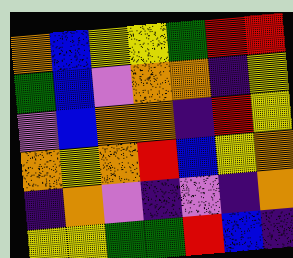[["orange", "blue", "yellow", "yellow", "green", "red", "red"], ["green", "blue", "violet", "orange", "orange", "indigo", "yellow"], ["violet", "blue", "orange", "orange", "indigo", "red", "yellow"], ["orange", "yellow", "orange", "red", "blue", "yellow", "orange"], ["indigo", "orange", "violet", "indigo", "violet", "indigo", "orange"], ["yellow", "yellow", "green", "green", "red", "blue", "indigo"]]